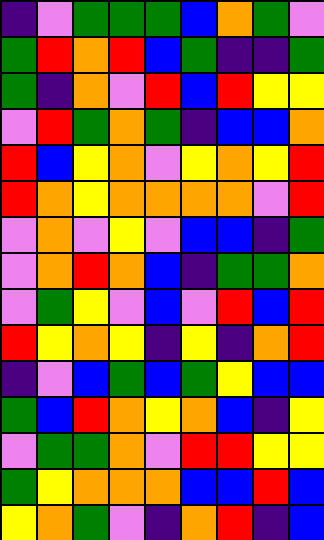[["indigo", "violet", "green", "green", "green", "blue", "orange", "green", "violet"], ["green", "red", "orange", "red", "blue", "green", "indigo", "indigo", "green"], ["green", "indigo", "orange", "violet", "red", "blue", "red", "yellow", "yellow"], ["violet", "red", "green", "orange", "green", "indigo", "blue", "blue", "orange"], ["red", "blue", "yellow", "orange", "violet", "yellow", "orange", "yellow", "red"], ["red", "orange", "yellow", "orange", "orange", "orange", "orange", "violet", "red"], ["violet", "orange", "violet", "yellow", "violet", "blue", "blue", "indigo", "green"], ["violet", "orange", "red", "orange", "blue", "indigo", "green", "green", "orange"], ["violet", "green", "yellow", "violet", "blue", "violet", "red", "blue", "red"], ["red", "yellow", "orange", "yellow", "indigo", "yellow", "indigo", "orange", "red"], ["indigo", "violet", "blue", "green", "blue", "green", "yellow", "blue", "blue"], ["green", "blue", "red", "orange", "yellow", "orange", "blue", "indigo", "yellow"], ["violet", "green", "green", "orange", "violet", "red", "red", "yellow", "yellow"], ["green", "yellow", "orange", "orange", "orange", "blue", "blue", "red", "blue"], ["yellow", "orange", "green", "violet", "indigo", "orange", "red", "indigo", "blue"]]